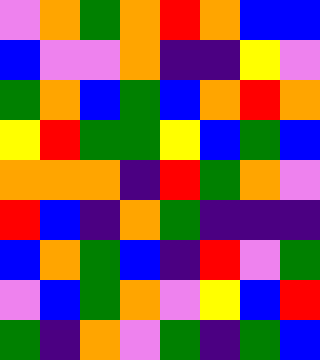[["violet", "orange", "green", "orange", "red", "orange", "blue", "blue"], ["blue", "violet", "violet", "orange", "indigo", "indigo", "yellow", "violet"], ["green", "orange", "blue", "green", "blue", "orange", "red", "orange"], ["yellow", "red", "green", "green", "yellow", "blue", "green", "blue"], ["orange", "orange", "orange", "indigo", "red", "green", "orange", "violet"], ["red", "blue", "indigo", "orange", "green", "indigo", "indigo", "indigo"], ["blue", "orange", "green", "blue", "indigo", "red", "violet", "green"], ["violet", "blue", "green", "orange", "violet", "yellow", "blue", "red"], ["green", "indigo", "orange", "violet", "green", "indigo", "green", "blue"]]